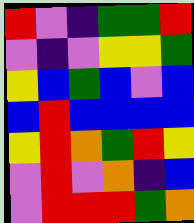[["red", "violet", "indigo", "green", "green", "red"], ["violet", "indigo", "violet", "yellow", "yellow", "green"], ["yellow", "blue", "green", "blue", "violet", "blue"], ["blue", "red", "blue", "blue", "blue", "blue"], ["yellow", "red", "orange", "green", "red", "yellow"], ["violet", "red", "violet", "orange", "indigo", "blue"], ["violet", "red", "red", "red", "green", "orange"]]